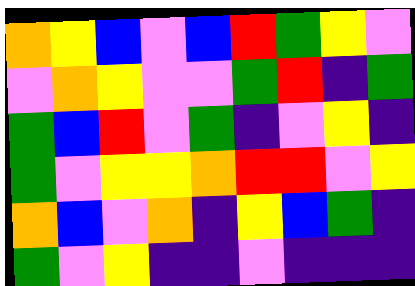[["orange", "yellow", "blue", "violet", "blue", "red", "green", "yellow", "violet"], ["violet", "orange", "yellow", "violet", "violet", "green", "red", "indigo", "green"], ["green", "blue", "red", "violet", "green", "indigo", "violet", "yellow", "indigo"], ["green", "violet", "yellow", "yellow", "orange", "red", "red", "violet", "yellow"], ["orange", "blue", "violet", "orange", "indigo", "yellow", "blue", "green", "indigo"], ["green", "violet", "yellow", "indigo", "indigo", "violet", "indigo", "indigo", "indigo"]]